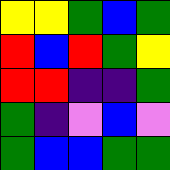[["yellow", "yellow", "green", "blue", "green"], ["red", "blue", "red", "green", "yellow"], ["red", "red", "indigo", "indigo", "green"], ["green", "indigo", "violet", "blue", "violet"], ["green", "blue", "blue", "green", "green"]]